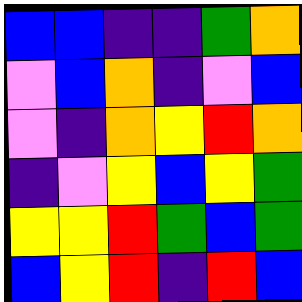[["blue", "blue", "indigo", "indigo", "green", "orange"], ["violet", "blue", "orange", "indigo", "violet", "blue"], ["violet", "indigo", "orange", "yellow", "red", "orange"], ["indigo", "violet", "yellow", "blue", "yellow", "green"], ["yellow", "yellow", "red", "green", "blue", "green"], ["blue", "yellow", "red", "indigo", "red", "blue"]]